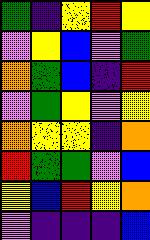[["green", "indigo", "yellow", "red", "yellow"], ["violet", "yellow", "blue", "violet", "green"], ["orange", "green", "blue", "indigo", "red"], ["violet", "green", "yellow", "violet", "yellow"], ["orange", "yellow", "yellow", "indigo", "orange"], ["red", "green", "green", "violet", "blue"], ["yellow", "blue", "red", "yellow", "orange"], ["violet", "indigo", "indigo", "indigo", "blue"]]